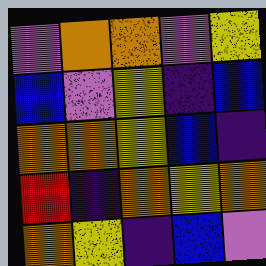[["violet", "orange", "orange", "violet", "yellow"], ["blue", "violet", "yellow", "indigo", "blue"], ["orange", "orange", "yellow", "blue", "indigo"], ["red", "indigo", "orange", "yellow", "orange"], ["orange", "yellow", "indigo", "blue", "violet"]]